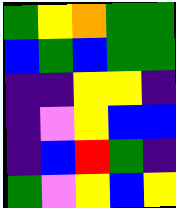[["green", "yellow", "orange", "green", "green"], ["blue", "green", "blue", "green", "green"], ["indigo", "indigo", "yellow", "yellow", "indigo"], ["indigo", "violet", "yellow", "blue", "blue"], ["indigo", "blue", "red", "green", "indigo"], ["green", "violet", "yellow", "blue", "yellow"]]